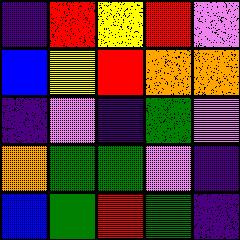[["indigo", "red", "yellow", "red", "violet"], ["blue", "yellow", "red", "orange", "orange"], ["indigo", "violet", "indigo", "green", "violet"], ["orange", "green", "green", "violet", "indigo"], ["blue", "green", "red", "green", "indigo"]]